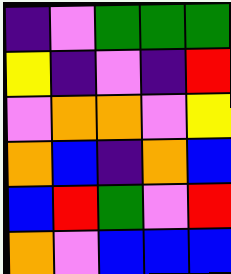[["indigo", "violet", "green", "green", "green"], ["yellow", "indigo", "violet", "indigo", "red"], ["violet", "orange", "orange", "violet", "yellow"], ["orange", "blue", "indigo", "orange", "blue"], ["blue", "red", "green", "violet", "red"], ["orange", "violet", "blue", "blue", "blue"]]